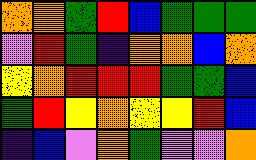[["orange", "orange", "green", "red", "blue", "green", "green", "green"], ["violet", "red", "green", "indigo", "orange", "orange", "blue", "orange"], ["yellow", "orange", "red", "red", "red", "green", "green", "blue"], ["green", "red", "yellow", "orange", "yellow", "yellow", "red", "blue"], ["indigo", "blue", "violet", "orange", "green", "violet", "violet", "orange"]]